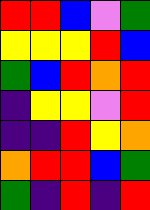[["red", "red", "blue", "violet", "green"], ["yellow", "yellow", "yellow", "red", "blue"], ["green", "blue", "red", "orange", "red"], ["indigo", "yellow", "yellow", "violet", "red"], ["indigo", "indigo", "red", "yellow", "orange"], ["orange", "red", "red", "blue", "green"], ["green", "indigo", "red", "indigo", "red"]]